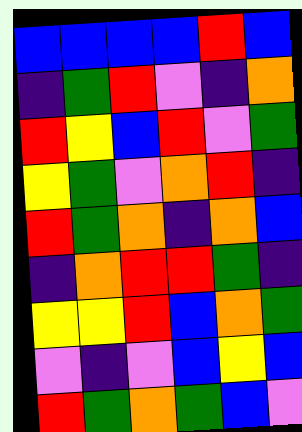[["blue", "blue", "blue", "blue", "red", "blue"], ["indigo", "green", "red", "violet", "indigo", "orange"], ["red", "yellow", "blue", "red", "violet", "green"], ["yellow", "green", "violet", "orange", "red", "indigo"], ["red", "green", "orange", "indigo", "orange", "blue"], ["indigo", "orange", "red", "red", "green", "indigo"], ["yellow", "yellow", "red", "blue", "orange", "green"], ["violet", "indigo", "violet", "blue", "yellow", "blue"], ["red", "green", "orange", "green", "blue", "violet"]]